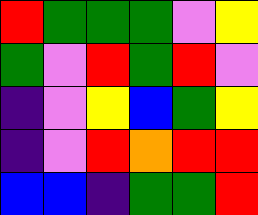[["red", "green", "green", "green", "violet", "yellow"], ["green", "violet", "red", "green", "red", "violet"], ["indigo", "violet", "yellow", "blue", "green", "yellow"], ["indigo", "violet", "red", "orange", "red", "red"], ["blue", "blue", "indigo", "green", "green", "red"]]